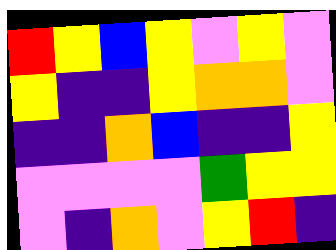[["red", "yellow", "blue", "yellow", "violet", "yellow", "violet"], ["yellow", "indigo", "indigo", "yellow", "orange", "orange", "violet"], ["indigo", "indigo", "orange", "blue", "indigo", "indigo", "yellow"], ["violet", "violet", "violet", "violet", "green", "yellow", "yellow"], ["violet", "indigo", "orange", "violet", "yellow", "red", "indigo"]]